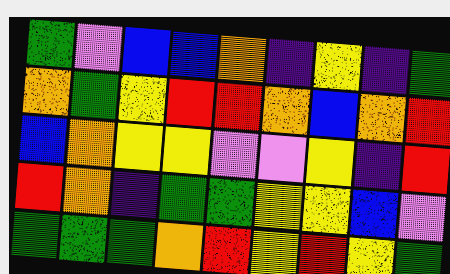[["green", "violet", "blue", "blue", "orange", "indigo", "yellow", "indigo", "green"], ["orange", "green", "yellow", "red", "red", "orange", "blue", "orange", "red"], ["blue", "orange", "yellow", "yellow", "violet", "violet", "yellow", "indigo", "red"], ["red", "orange", "indigo", "green", "green", "yellow", "yellow", "blue", "violet"], ["green", "green", "green", "orange", "red", "yellow", "red", "yellow", "green"]]